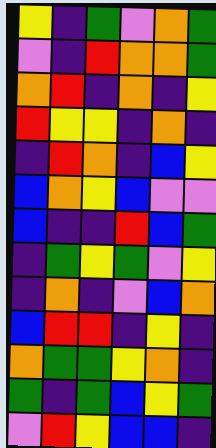[["yellow", "indigo", "green", "violet", "orange", "green"], ["violet", "indigo", "red", "orange", "orange", "green"], ["orange", "red", "indigo", "orange", "indigo", "yellow"], ["red", "yellow", "yellow", "indigo", "orange", "indigo"], ["indigo", "red", "orange", "indigo", "blue", "yellow"], ["blue", "orange", "yellow", "blue", "violet", "violet"], ["blue", "indigo", "indigo", "red", "blue", "green"], ["indigo", "green", "yellow", "green", "violet", "yellow"], ["indigo", "orange", "indigo", "violet", "blue", "orange"], ["blue", "red", "red", "indigo", "yellow", "indigo"], ["orange", "green", "green", "yellow", "orange", "indigo"], ["green", "indigo", "green", "blue", "yellow", "green"], ["violet", "red", "yellow", "blue", "blue", "indigo"]]